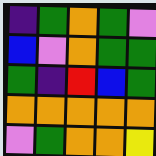[["indigo", "green", "orange", "green", "violet"], ["blue", "violet", "orange", "green", "green"], ["green", "indigo", "red", "blue", "green"], ["orange", "orange", "orange", "orange", "orange"], ["violet", "green", "orange", "orange", "yellow"]]